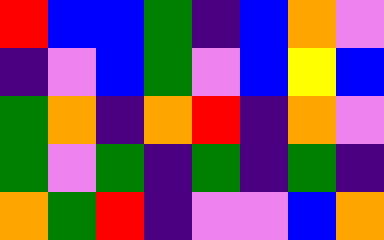[["red", "blue", "blue", "green", "indigo", "blue", "orange", "violet"], ["indigo", "violet", "blue", "green", "violet", "blue", "yellow", "blue"], ["green", "orange", "indigo", "orange", "red", "indigo", "orange", "violet"], ["green", "violet", "green", "indigo", "green", "indigo", "green", "indigo"], ["orange", "green", "red", "indigo", "violet", "violet", "blue", "orange"]]